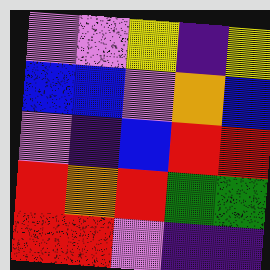[["violet", "violet", "yellow", "indigo", "yellow"], ["blue", "blue", "violet", "orange", "blue"], ["violet", "indigo", "blue", "red", "red"], ["red", "orange", "red", "green", "green"], ["red", "red", "violet", "indigo", "indigo"]]